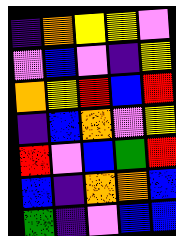[["indigo", "orange", "yellow", "yellow", "violet"], ["violet", "blue", "violet", "indigo", "yellow"], ["orange", "yellow", "red", "blue", "red"], ["indigo", "blue", "orange", "violet", "yellow"], ["red", "violet", "blue", "green", "red"], ["blue", "indigo", "orange", "orange", "blue"], ["green", "indigo", "violet", "blue", "blue"]]